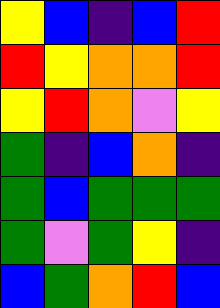[["yellow", "blue", "indigo", "blue", "red"], ["red", "yellow", "orange", "orange", "red"], ["yellow", "red", "orange", "violet", "yellow"], ["green", "indigo", "blue", "orange", "indigo"], ["green", "blue", "green", "green", "green"], ["green", "violet", "green", "yellow", "indigo"], ["blue", "green", "orange", "red", "blue"]]